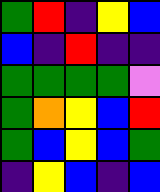[["green", "red", "indigo", "yellow", "blue"], ["blue", "indigo", "red", "indigo", "indigo"], ["green", "green", "green", "green", "violet"], ["green", "orange", "yellow", "blue", "red"], ["green", "blue", "yellow", "blue", "green"], ["indigo", "yellow", "blue", "indigo", "blue"]]